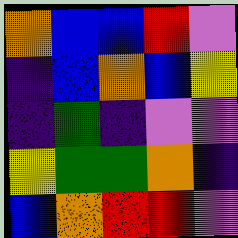[["orange", "blue", "blue", "red", "violet"], ["indigo", "blue", "orange", "blue", "yellow"], ["indigo", "green", "indigo", "violet", "violet"], ["yellow", "green", "green", "orange", "indigo"], ["blue", "orange", "red", "red", "violet"]]